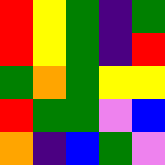[["red", "yellow", "green", "indigo", "green"], ["red", "yellow", "green", "indigo", "red"], ["green", "orange", "green", "yellow", "yellow"], ["red", "green", "green", "violet", "blue"], ["orange", "indigo", "blue", "green", "violet"]]